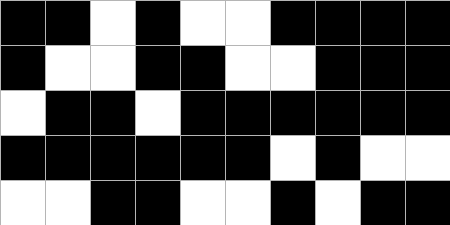[["black", "black", "white", "black", "white", "white", "black", "black", "black", "black"], ["black", "white", "white", "black", "black", "white", "white", "black", "black", "black"], ["white", "black", "black", "white", "black", "black", "black", "black", "black", "black"], ["black", "black", "black", "black", "black", "black", "white", "black", "white", "white"], ["white", "white", "black", "black", "white", "white", "black", "white", "black", "black"]]